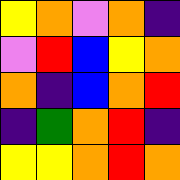[["yellow", "orange", "violet", "orange", "indigo"], ["violet", "red", "blue", "yellow", "orange"], ["orange", "indigo", "blue", "orange", "red"], ["indigo", "green", "orange", "red", "indigo"], ["yellow", "yellow", "orange", "red", "orange"]]